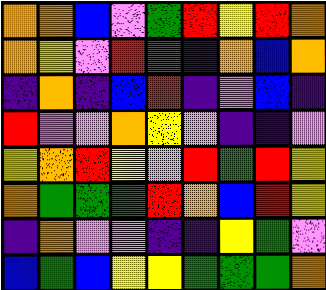[["orange", "orange", "blue", "violet", "green", "red", "yellow", "red", "orange"], ["orange", "yellow", "violet", "red", "green", "indigo", "orange", "blue", "orange"], ["indigo", "orange", "indigo", "blue", "red", "indigo", "violet", "blue", "indigo"], ["red", "violet", "violet", "orange", "yellow", "violet", "indigo", "indigo", "violet"], ["yellow", "orange", "red", "yellow", "violet", "red", "green", "red", "yellow"], ["orange", "green", "green", "green", "red", "orange", "blue", "red", "yellow"], ["indigo", "orange", "violet", "violet", "indigo", "indigo", "yellow", "green", "violet"], ["blue", "green", "blue", "yellow", "yellow", "green", "green", "green", "orange"]]